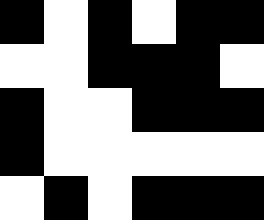[["black", "white", "black", "white", "black", "black"], ["white", "white", "black", "black", "black", "white"], ["black", "white", "white", "black", "black", "black"], ["black", "white", "white", "white", "white", "white"], ["white", "black", "white", "black", "black", "black"]]